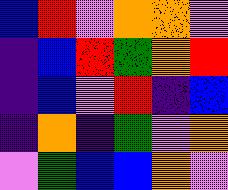[["blue", "red", "violet", "orange", "orange", "violet"], ["indigo", "blue", "red", "green", "orange", "red"], ["indigo", "blue", "violet", "red", "indigo", "blue"], ["indigo", "orange", "indigo", "green", "violet", "orange"], ["violet", "green", "blue", "blue", "orange", "violet"]]